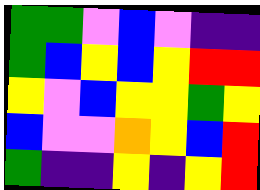[["green", "green", "violet", "blue", "violet", "indigo", "indigo"], ["green", "blue", "yellow", "blue", "yellow", "red", "red"], ["yellow", "violet", "blue", "yellow", "yellow", "green", "yellow"], ["blue", "violet", "violet", "orange", "yellow", "blue", "red"], ["green", "indigo", "indigo", "yellow", "indigo", "yellow", "red"]]